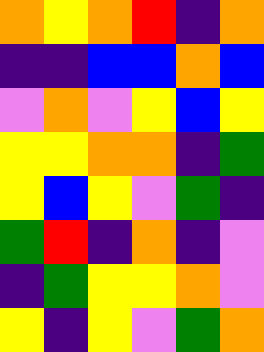[["orange", "yellow", "orange", "red", "indigo", "orange"], ["indigo", "indigo", "blue", "blue", "orange", "blue"], ["violet", "orange", "violet", "yellow", "blue", "yellow"], ["yellow", "yellow", "orange", "orange", "indigo", "green"], ["yellow", "blue", "yellow", "violet", "green", "indigo"], ["green", "red", "indigo", "orange", "indigo", "violet"], ["indigo", "green", "yellow", "yellow", "orange", "violet"], ["yellow", "indigo", "yellow", "violet", "green", "orange"]]